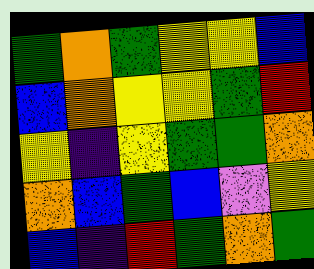[["green", "orange", "green", "yellow", "yellow", "blue"], ["blue", "orange", "yellow", "yellow", "green", "red"], ["yellow", "indigo", "yellow", "green", "green", "orange"], ["orange", "blue", "green", "blue", "violet", "yellow"], ["blue", "indigo", "red", "green", "orange", "green"]]